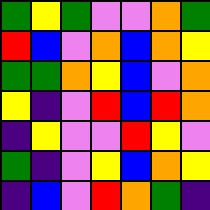[["green", "yellow", "green", "violet", "violet", "orange", "green"], ["red", "blue", "violet", "orange", "blue", "orange", "yellow"], ["green", "green", "orange", "yellow", "blue", "violet", "orange"], ["yellow", "indigo", "violet", "red", "blue", "red", "orange"], ["indigo", "yellow", "violet", "violet", "red", "yellow", "violet"], ["green", "indigo", "violet", "yellow", "blue", "orange", "yellow"], ["indigo", "blue", "violet", "red", "orange", "green", "indigo"]]